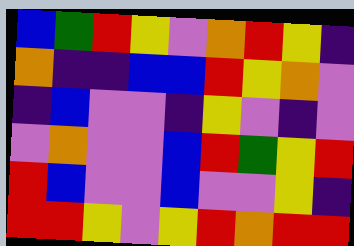[["blue", "green", "red", "yellow", "violet", "orange", "red", "yellow", "indigo"], ["orange", "indigo", "indigo", "blue", "blue", "red", "yellow", "orange", "violet"], ["indigo", "blue", "violet", "violet", "indigo", "yellow", "violet", "indigo", "violet"], ["violet", "orange", "violet", "violet", "blue", "red", "green", "yellow", "red"], ["red", "blue", "violet", "violet", "blue", "violet", "violet", "yellow", "indigo"], ["red", "red", "yellow", "violet", "yellow", "red", "orange", "red", "red"]]